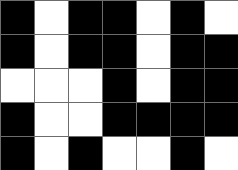[["black", "white", "black", "black", "white", "black", "white"], ["black", "white", "black", "black", "white", "black", "black"], ["white", "white", "white", "black", "white", "black", "black"], ["black", "white", "white", "black", "black", "black", "black"], ["black", "white", "black", "white", "white", "black", "white"]]